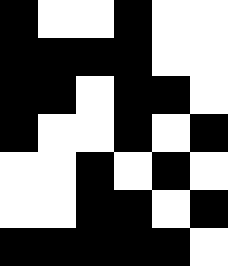[["black", "white", "white", "black", "white", "white"], ["black", "black", "black", "black", "white", "white"], ["black", "black", "white", "black", "black", "white"], ["black", "white", "white", "black", "white", "black"], ["white", "white", "black", "white", "black", "white"], ["white", "white", "black", "black", "white", "black"], ["black", "black", "black", "black", "black", "white"]]